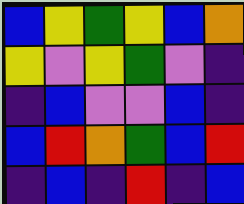[["blue", "yellow", "green", "yellow", "blue", "orange"], ["yellow", "violet", "yellow", "green", "violet", "indigo"], ["indigo", "blue", "violet", "violet", "blue", "indigo"], ["blue", "red", "orange", "green", "blue", "red"], ["indigo", "blue", "indigo", "red", "indigo", "blue"]]